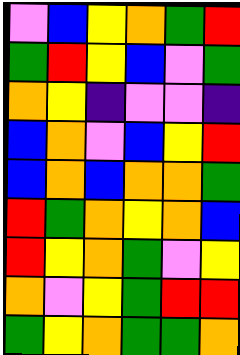[["violet", "blue", "yellow", "orange", "green", "red"], ["green", "red", "yellow", "blue", "violet", "green"], ["orange", "yellow", "indigo", "violet", "violet", "indigo"], ["blue", "orange", "violet", "blue", "yellow", "red"], ["blue", "orange", "blue", "orange", "orange", "green"], ["red", "green", "orange", "yellow", "orange", "blue"], ["red", "yellow", "orange", "green", "violet", "yellow"], ["orange", "violet", "yellow", "green", "red", "red"], ["green", "yellow", "orange", "green", "green", "orange"]]